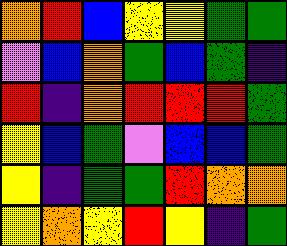[["orange", "red", "blue", "yellow", "yellow", "green", "green"], ["violet", "blue", "orange", "green", "blue", "green", "indigo"], ["red", "indigo", "orange", "red", "red", "red", "green"], ["yellow", "blue", "green", "violet", "blue", "blue", "green"], ["yellow", "indigo", "green", "green", "red", "orange", "orange"], ["yellow", "orange", "yellow", "red", "yellow", "indigo", "green"]]